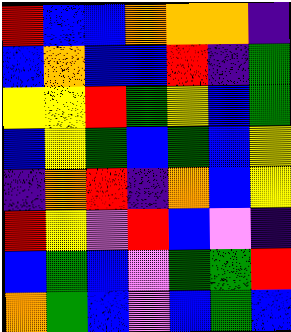[["red", "blue", "blue", "orange", "orange", "orange", "indigo"], ["blue", "orange", "blue", "blue", "red", "indigo", "green"], ["yellow", "yellow", "red", "green", "yellow", "blue", "green"], ["blue", "yellow", "green", "blue", "green", "blue", "yellow"], ["indigo", "orange", "red", "indigo", "orange", "blue", "yellow"], ["red", "yellow", "violet", "red", "blue", "violet", "indigo"], ["blue", "green", "blue", "violet", "green", "green", "red"], ["orange", "green", "blue", "violet", "blue", "green", "blue"]]